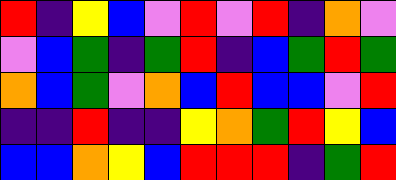[["red", "indigo", "yellow", "blue", "violet", "red", "violet", "red", "indigo", "orange", "violet"], ["violet", "blue", "green", "indigo", "green", "red", "indigo", "blue", "green", "red", "green"], ["orange", "blue", "green", "violet", "orange", "blue", "red", "blue", "blue", "violet", "red"], ["indigo", "indigo", "red", "indigo", "indigo", "yellow", "orange", "green", "red", "yellow", "blue"], ["blue", "blue", "orange", "yellow", "blue", "red", "red", "red", "indigo", "green", "red"]]